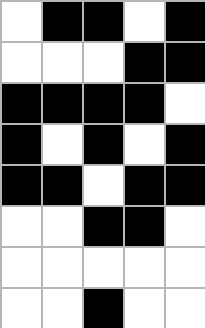[["white", "black", "black", "white", "black"], ["white", "white", "white", "black", "black"], ["black", "black", "black", "black", "white"], ["black", "white", "black", "white", "black"], ["black", "black", "white", "black", "black"], ["white", "white", "black", "black", "white"], ["white", "white", "white", "white", "white"], ["white", "white", "black", "white", "white"]]